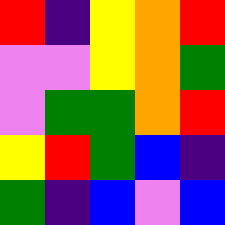[["red", "indigo", "yellow", "orange", "red"], ["violet", "violet", "yellow", "orange", "green"], ["violet", "green", "green", "orange", "red"], ["yellow", "red", "green", "blue", "indigo"], ["green", "indigo", "blue", "violet", "blue"]]